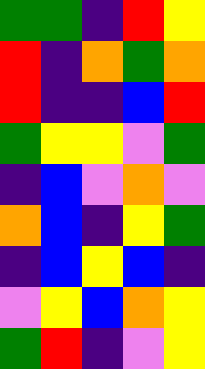[["green", "green", "indigo", "red", "yellow"], ["red", "indigo", "orange", "green", "orange"], ["red", "indigo", "indigo", "blue", "red"], ["green", "yellow", "yellow", "violet", "green"], ["indigo", "blue", "violet", "orange", "violet"], ["orange", "blue", "indigo", "yellow", "green"], ["indigo", "blue", "yellow", "blue", "indigo"], ["violet", "yellow", "blue", "orange", "yellow"], ["green", "red", "indigo", "violet", "yellow"]]